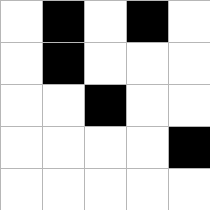[["white", "black", "white", "black", "white"], ["white", "black", "white", "white", "white"], ["white", "white", "black", "white", "white"], ["white", "white", "white", "white", "black"], ["white", "white", "white", "white", "white"]]